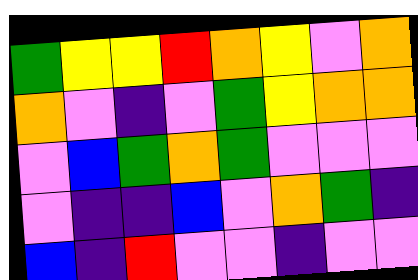[["green", "yellow", "yellow", "red", "orange", "yellow", "violet", "orange"], ["orange", "violet", "indigo", "violet", "green", "yellow", "orange", "orange"], ["violet", "blue", "green", "orange", "green", "violet", "violet", "violet"], ["violet", "indigo", "indigo", "blue", "violet", "orange", "green", "indigo"], ["blue", "indigo", "red", "violet", "violet", "indigo", "violet", "violet"]]